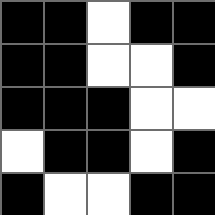[["black", "black", "white", "black", "black"], ["black", "black", "white", "white", "black"], ["black", "black", "black", "white", "white"], ["white", "black", "black", "white", "black"], ["black", "white", "white", "black", "black"]]